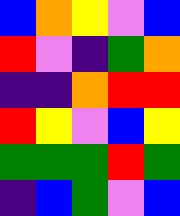[["blue", "orange", "yellow", "violet", "blue"], ["red", "violet", "indigo", "green", "orange"], ["indigo", "indigo", "orange", "red", "red"], ["red", "yellow", "violet", "blue", "yellow"], ["green", "green", "green", "red", "green"], ["indigo", "blue", "green", "violet", "blue"]]